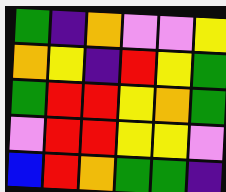[["green", "indigo", "orange", "violet", "violet", "yellow"], ["orange", "yellow", "indigo", "red", "yellow", "green"], ["green", "red", "red", "yellow", "orange", "green"], ["violet", "red", "red", "yellow", "yellow", "violet"], ["blue", "red", "orange", "green", "green", "indigo"]]